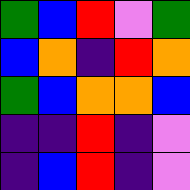[["green", "blue", "red", "violet", "green"], ["blue", "orange", "indigo", "red", "orange"], ["green", "blue", "orange", "orange", "blue"], ["indigo", "indigo", "red", "indigo", "violet"], ["indigo", "blue", "red", "indigo", "violet"]]